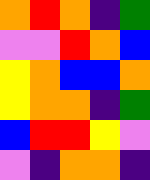[["orange", "red", "orange", "indigo", "green"], ["violet", "violet", "red", "orange", "blue"], ["yellow", "orange", "blue", "blue", "orange"], ["yellow", "orange", "orange", "indigo", "green"], ["blue", "red", "red", "yellow", "violet"], ["violet", "indigo", "orange", "orange", "indigo"]]